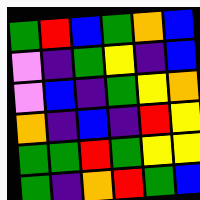[["green", "red", "blue", "green", "orange", "blue"], ["violet", "indigo", "green", "yellow", "indigo", "blue"], ["violet", "blue", "indigo", "green", "yellow", "orange"], ["orange", "indigo", "blue", "indigo", "red", "yellow"], ["green", "green", "red", "green", "yellow", "yellow"], ["green", "indigo", "orange", "red", "green", "blue"]]